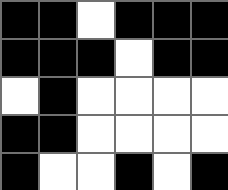[["black", "black", "white", "black", "black", "black"], ["black", "black", "black", "white", "black", "black"], ["white", "black", "white", "white", "white", "white"], ["black", "black", "white", "white", "white", "white"], ["black", "white", "white", "black", "white", "black"]]